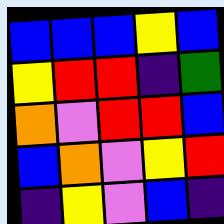[["blue", "blue", "blue", "yellow", "blue"], ["yellow", "red", "red", "indigo", "green"], ["orange", "violet", "red", "red", "blue"], ["blue", "orange", "violet", "yellow", "red"], ["indigo", "yellow", "violet", "blue", "indigo"]]